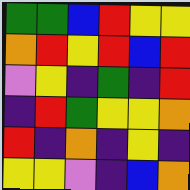[["green", "green", "blue", "red", "yellow", "yellow"], ["orange", "red", "yellow", "red", "blue", "red"], ["violet", "yellow", "indigo", "green", "indigo", "red"], ["indigo", "red", "green", "yellow", "yellow", "orange"], ["red", "indigo", "orange", "indigo", "yellow", "indigo"], ["yellow", "yellow", "violet", "indigo", "blue", "orange"]]